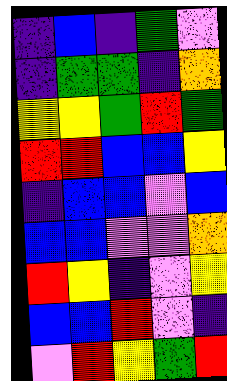[["indigo", "blue", "indigo", "green", "violet"], ["indigo", "green", "green", "indigo", "orange"], ["yellow", "yellow", "green", "red", "green"], ["red", "red", "blue", "blue", "yellow"], ["indigo", "blue", "blue", "violet", "blue"], ["blue", "blue", "violet", "violet", "orange"], ["red", "yellow", "indigo", "violet", "yellow"], ["blue", "blue", "red", "violet", "indigo"], ["violet", "red", "yellow", "green", "red"]]